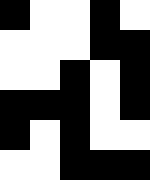[["black", "white", "white", "black", "white"], ["white", "white", "white", "black", "black"], ["white", "white", "black", "white", "black"], ["black", "black", "black", "white", "black"], ["black", "white", "black", "white", "white"], ["white", "white", "black", "black", "black"]]